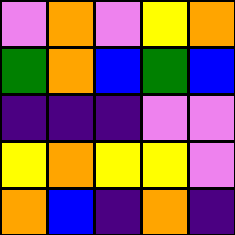[["violet", "orange", "violet", "yellow", "orange"], ["green", "orange", "blue", "green", "blue"], ["indigo", "indigo", "indigo", "violet", "violet"], ["yellow", "orange", "yellow", "yellow", "violet"], ["orange", "blue", "indigo", "orange", "indigo"]]